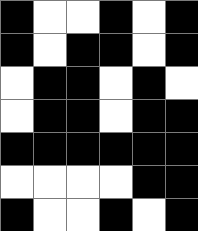[["black", "white", "white", "black", "white", "black"], ["black", "white", "black", "black", "white", "black"], ["white", "black", "black", "white", "black", "white"], ["white", "black", "black", "white", "black", "black"], ["black", "black", "black", "black", "black", "black"], ["white", "white", "white", "white", "black", "black"], ["black", "white", "white", "black", "white", "black"]]